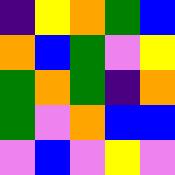[["indigo", "yellow", "orange", "green", "blue"], ["orange", "blue", "green", "violet", "yellow"], ["green", "orange", "green", "indigo", "orange"], ["green", "violet", "orange", "blue", "blue"], ["violet", "blue", "violet", "yellow", "violet"]]